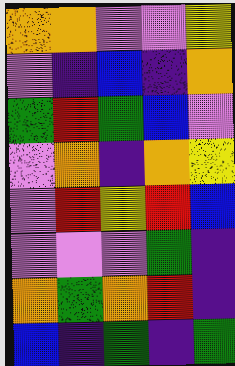[["orange", "orange", "violet", "violet", "yellow"], ["violet", "indigo", "blue", "indigo", "orange"], ["green", "red", "green", "blue", "violet"], ["violet", "orange", "indigo", "orange", "yellow"], ["violet", "red", "yellow", "red", "blue"], ["violet", "violet", "violet", "green", "indigo"], ["orange", "green", "orange", "red", "indigo"], ["blue", "indigo", "green", "indigo", "green"]]